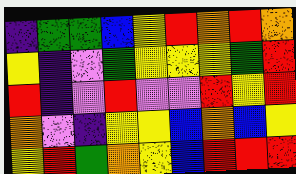[["indigo", "green", "green", "blue", "yellow", "red", "orange", "red", "orange"], ["yellow", "indigo", "violet", "green", "yellow", "yellow", "yellow", "green", "red"], ["red", "indigo", "violet", "red", "violet", "violet", "red", "yellow", "red"], ["orange", "violet", "indigo", "yellow", "yellow", "blue", "orange", "blue", "yellow"], ["yellow", "red", "green", "orange", "yellow", "blue", "red", "red", "red"]]